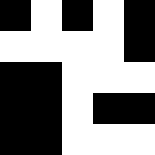[["black", "white", "black", "white", "black"], ["white", "white", "white", "white", "black"], ["black", "black", "white", "white", "white"], ["black", "black", "white", "black", "black"], ["black", "black", "white", "white", "white"]]